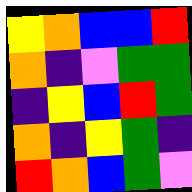[["yellow", "orange", "blue", "blue", "red"], ["orange", "indigo", "violet", "green", "green"], ["indigo", "yellow", "blue", "red", "green"], ["orange", "indigo", "yellow", "green", "indigo"], ["red", "orange", "blue", "green", "violet"]]